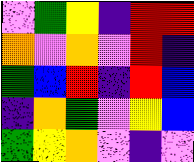[["violet", "green", "yellow", "indigo", "red", "red"], ["orange", "violet", "orange", "violet", "red", "indigo"], ["green", "blue", "red", "indigo", "red", "blue"], ["indigo", "orange", "green", "violet", "yellow", "blue"], ["green", "yellow", "orange", "violet", "indigo", "violet"]]